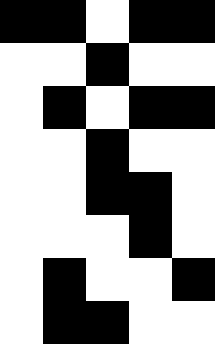[["black", "black", "white", "black", "black"], ["white", "white", "black", "white", "white"], ["white", "black", "white", "black", "black"], ["white", "white", "black", "white", "white"], ["white", "white", "black", "black", "white"], ["white", "white", "white", "black", "white"], ["white", "black", "white", "white", "black"], ["white", "black", "black", "white", "white"]]